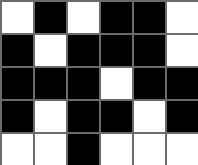[["white", "black", "white", "black", "black", "white"], ["black", "white", "black", "black", "black", "white"], ["black", "black", "black", "white", "black", "black"], ["black", "white", "black", "black", "white", "black"], ["white", "white", "black", "white", "white", "white"]]